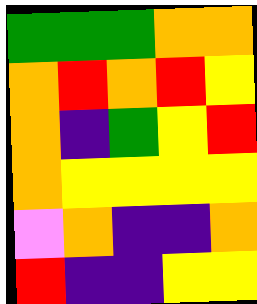[["green", "green", "green", "orange", "orange"], ["orange", "red", "orange", "red", "yellow"], ["orange", "indigo", "green", "yellow", "red"], ["orange", "yellow", "yellow", "yellow", "yellow"], ["violet", "orange", "indigo", "indigo", "orange"], ["red", "indigo", "indigo", "yellow", "yellow"]]